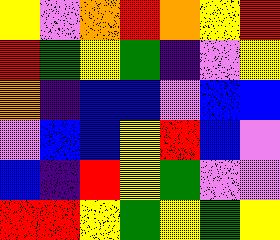[["yellow", "violet", "orange", "red", "orange", "yellow", "red"], ["red", "green", "yellow", "green", "indigo", "violet", "yellow"], ["orange", "indigo", "blue", "blue", "violet", "blue", "blue"], ["violet", "blue", "blue", "yellow", "red", "blue", "violet"], ["blue", "indigo", "red", "yellow", "green", "violet", "violet"], ["red", "red", "yellow", "green", "yellow", "green", "yellow"]]